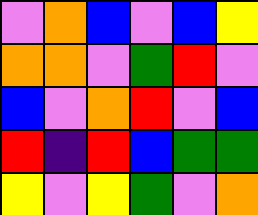[["violet", "orange", "blue", "violet", "blue", "yellow"], ["orange", "orange", "violet", "green", "red", "violet"], ["blue", "violet", "orange", "red", "violet", "blue"], ["red", "indigo", "red", "blue", "green", "green"], ["yellow", "violet", "yellow", "green", "violet", "orange"]]